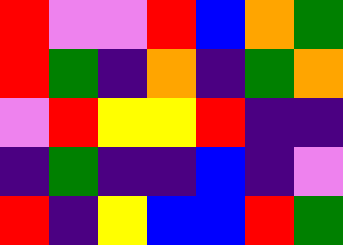[["red", "violet", "violet", "red", "blue", "orange", "green"], ["red", "green", "indigo", "orange", "indigo", "green", "orange"], ["violet", "red", "yellow", "yellow", "red", "indigo", "indigo"], ["indigo", "green", "indigo", "indigo", "blue", "indigo", "violet"], ["red", "indigo", "yellow", "blue", "blue", "red", "green"]]